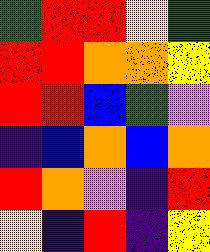[["green", "red", "red", "yellow", "green"], ["red", "red", "orange", "orange", "yellow"], ["red", "red", "blue", "green", "violet"], ["indigo", "blue", "orange", "blue", "orange"], ["red", "orange", "violet", "indigo", "red"], ["yellow", "indigo", "red", "indigo", "yellow"]]